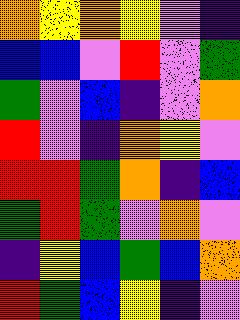[["orange", "yellow", "orange", "yellow", "violet", "indigo"], ["blue", "blue", "violet", "red", "violet", "green"], ["green", "violet", "blue", "indigo", "violet", "orange"], ["red", "violet", "indigo", "orange", "yellow", "violet"], ["red", "red", "green", "orange", "indigo", "blue"], ["green", "red", "green", "violet", "orange", "violet"], ["indigo", "yellow", "blue", "green", "blue", "orange"], ["red", "green", "blue", "yellow", "indigo", "violet"]]